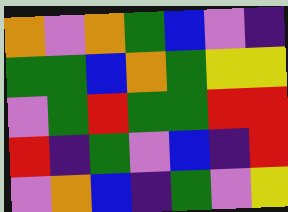[["orange", "violet", "orange", "green", "blue", "violet", "indigo"], ["green", "green", "blue", "orange", "green", "yellow", "yellow"], ["violet", "green", "red", "green", "green", "red", "red"], ["red", "indigo", "green", "violet", "blue", "indigo", "red"], ["violet", "orange", "blue", "indigo", "green", "violet", "yellow"]]